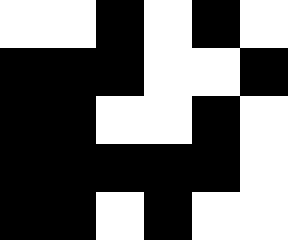[["white", "white", "black", "white", "black", "white"], ["black", "black", "black", "white", "white", "black"], ["black", "black", "white", "white", "black", "white"], ["black", "black", "black", "black", "black", "white"], ["black", "black", "white", "black", "white", "white"]]